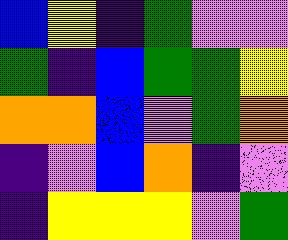[["blue", "yellow", "indigo", "green", "violet", "violet"], ["green", "indigo", "blue", "green", "green", "yellow"], ["orange", "orange", "blue", "violet", "green", "orange"], ["indigo", "violet", "blue", "orange", "indigo", "violet"], ["indigo", "yellow", "yellow", "yellow", "violet", "green"]]